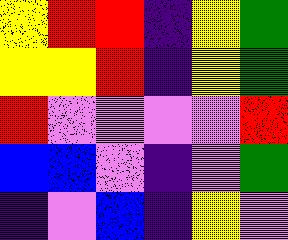[["yellow", "red", "red", "indigo", "yellow", "green"], ["yellow", "yellow", "red", "indigo", "yellow", "green"], ["red", "violet", "violet", "violet", "violet", "red"], ["blue", "blue", "violet", "indigo", "violet", "green"], ["indigo", "violet", "blue", "indigo", "yellow", "violet"]]